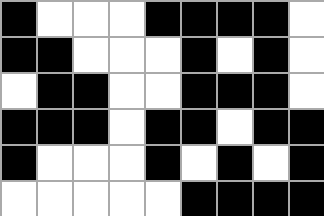[["black", "white", "white", "white", "black", "black", "black", "black", "white"], ["black", "black", "white", "white", "white", "black", "white", "black", "white"], ["white", "black", "black", "white", "white", "black", "black", "black", "white"], ["black", "black", "black", "white", "black", "black", "white", "black", "black"], ["black", "white", "white", "white", "black", "white", "black", "white", "black"], ["white", "white", "white", "white", "white", "black", "black", "black", "black"]]